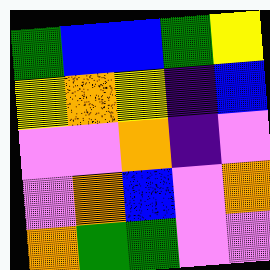[["green", "blue", "blue", "green", "yellow"], ["yellow", "orange", "yellow", "indigo", "blue"], ["violet", "violet", "orange", "indigo", "violet"], ["violet", "orange", "blue", "violet", "orange"], ["orange", "green", "green", "violet", "violet"]]